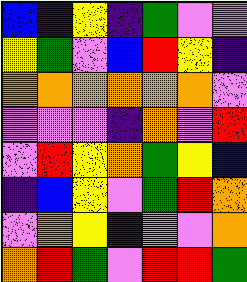[["blue", "indigo", "yellow", "indigo", "green", "violet", "violet"], ["yellow", "green", "violet", "blue", "red", "yellow", "indigo"], ["orange", "orange", "orange", "orange", "orange", "orange", "violet"], ["violet", "violet", "violet", "indigo", "orange", "violet", "red"], ["violet", "red", "yellow", "orange", "green", "yellow", "blue"], ["indigo", "blue", "yellow", "violet", "green", "red", "orange"], ["violet", "orange", "yellow", "indigo", "violet", "violet", "orange"], ["orange", "red", "green", "violet", "red", "red", "green"]]